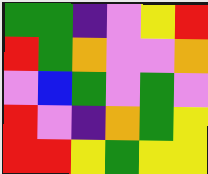[["green", "green", "indigo", "violet", "yellow", "red"], ["red", "green", "orange", "violet", "violet", "orange"], ["violet", "blue", "green", "violet", "green", "violet"], ["red", "violet", "indigo", "orange", "green", "yellow"], ["red", "red", "yellow", "green", "yellow", "yellow"]]